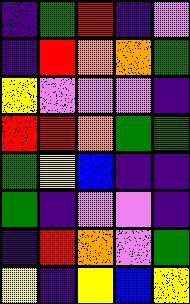[["indigo", "green", "red", "indigo", "violet"], ["indigo", "red", "orange", "orange", "green"], ["yellow", "violet", "violet", "violet", "indigo"], ["red", "red", "orange", "green", "green"], ["green", "yellow", "blue", "indigo", "indigo"], ["green", "indigo", "violet", "violet", "indigo"], ["indigo", "red", "orange", "violet", "green"], ["yellow", "indigo", "yellow", "blue", "yellow"]]